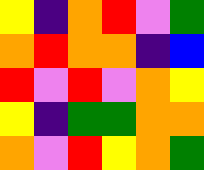[["yellow", "indigo", "orange", "red", "violet", "green"], ["orange", "red", "orange", "orange", "indigo", "blue"], ["red", "violet", "red", "violet", "orange", "yellow"], ["yellow", "indigo", "green", "green", "orange", "orange"], ["orange", "violet", "red", "yellow", "orange", "green"]]